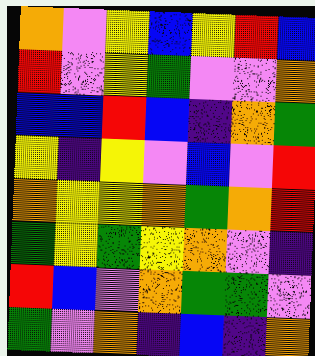[["orange", "violet", "yellow", "blue", "yellow", "red", "blue"], ["red", "violet", "yellow", "green", "violet", "violet", "orange"], ["blue", "blue", "red", "blue", "indigo", "orange", "green"], ["yellow", "indigo", "yellow", "violet", "blue", "violet", "red"], ["orange", "yellow", "yellow", "orange", "green", "orange", "red"], ["green", "yellow", "green", "yellow", "orange", "violet", "indigo"], ["red", "blue", "violet", "orange", "green", "green", "violet"], ["green", "violet", "orange", "indigo", "blue", "indigo", "orange"]]